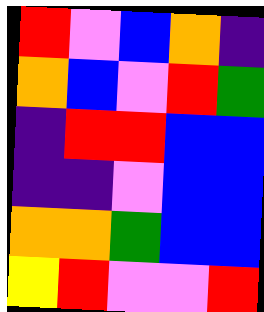[["red", "violet", "blue", "orange", "indigo"], ["orange", "blue", "violet", "red", "green"], ["indigo", "red", "red", "blue", "blue"], ["indigo", "indigo", "violet", "blue", "blue"], ["orange", "orange", "green", "blue", "blue"], ["yellow", "red", "violet", "violet", "red"]]